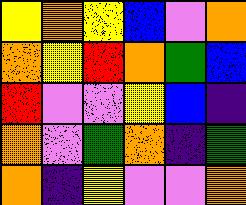[["yellow", "orange", "yellow", "blue", "violet", "orange"], ["orange", "yellow", "red", "orange", "green", "blue"], ["red", "violet", "violet", "yellow", "blue", "indigo"], ["orange", "violet", "green", "orange", "indigo", "green"], ["orange", "indigo", "yellow", "violet", "violet", "orange"]]